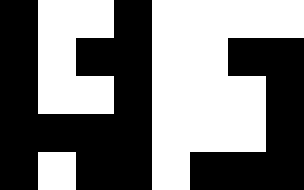[["black", "white", "white", "black", "white", "white", "white", "white"], ["black", "white", "black", "black", "white", "white", "black", "black"], ["black", "white", "white", "black", "white", "white", "white", "black"], ["black", "black", "black", "black", "white", "white", "white", "black"], ["black", "white", "black", "black", "white", "black", "black", "black"]]